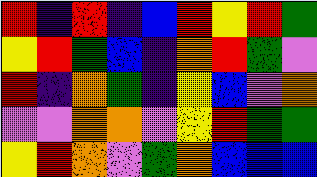[["red", "indigo", "red", "indigo", "blue", "red", "yellow", "red", "green"], ["yellow", "red", "green", "blue", "indigo", "orange", "red", "green", "violet"], ["red", "indigo", "orange", "green", "indigo", "yellow", "blue", "violet", "orange"], ["violet", "violet", "orange", "orange", "violet", "yellow", "red", "green", "green"], ["yellow", "red", "orange", "violet", "green", "orange", "blue", "blue", "blue"]]